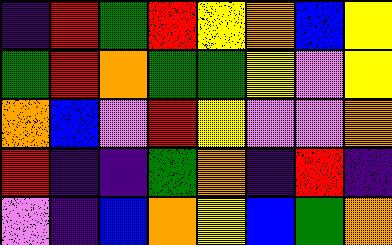[["indigo", "red", "green", "red", "yellow", "orange", "blue", "yellow"], ["green", "red", "orange", "green", "green", "yellow", "violet", "yellow"], ["orange", "blue", "violet", "red", "yellow", "violet", "violet", "orange"], ["red", "indigo", "indigo", "green", "orange", "indigo", "red", "indigo"], ["violet", "indigo", "blue", "orange", "yellow", "blue", "green", "orange"]]